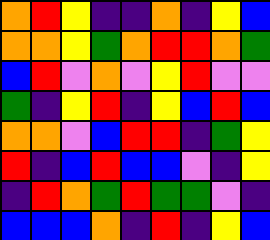[["orange", "red", "yellow", "indigo", "indigo", "orange", "indigo", "yellow", "blue"], ["orange", "orange", "yellow", "green", "orange", "red", "red", "orange", "green"], ["blue", "red", "violet", "orange", "violet", "yellow", "red", "violet", "violet"], ["green", "indigo", "yellow", "red", "indigo", "yellow", "blue", "red", "blue"], ["orange", "orange", "violet", "blue", "red", "red", "indigo", "green", "yellow"], ["red", "indigo", "blue", "red", "blue", "blue", "violet", "indigo", "yellow"], ["indigo", "red", "orange", "green", "red", "green", "green", "violet", "indigo"], ["blue", "blue", "blue", "orange", "indigo", "red", "indigo", "yellow", "blue"]]